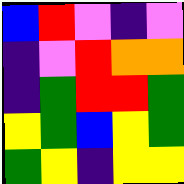[["blue", "red", "violet", "indigo", "violet"], ["indigo", "violet", "red", "orange", "orange"], ["indigo", "green", "red", "red", "green"], ["yellow", "green", "blue", "yellow", "green"], ["green", "yellow", "indigo", "yellow", "yellow"]]